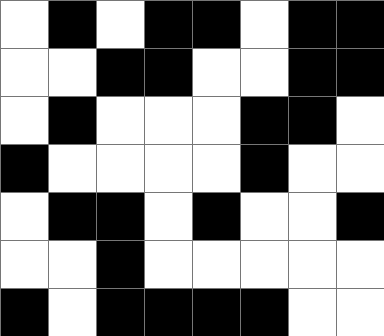[["white", "black", "white", "black", "black", "white", "black", "black"], ["white", "white", "black", "black", "white", "white", "black", "black"], ["white", "black", "white", "white", "white", "black", "black", "white"], ["black", "white", "white", "white", "white", "black", "white", "white"], ["white", "black", "black", "white", "black", "white", "white", "black"], ["white", "white", "black", "white", "white", "white", "white", "white"], ["black", "white", "black", "black", "black", "black", "white", "white"]]